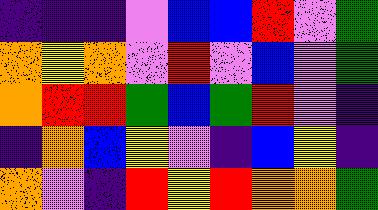[["indigo", "indigo", "indigo", "violet", "blue", "blue", "red", "violet", "green"], ["orange", "yellow", "orange", "violet", "red", "violet", "blue", "violet", "green"], ["orange", "red", "red", "green", "blue", "green", "red", "violet", "indigo"], ["indigo", "orange", "blue", "yellow", "violet", "indigo", "blue", "yellow", "indigo"], ["orange", "violet", "indigo", "red", "yellow", "red", "orange", "orange", "green"]]